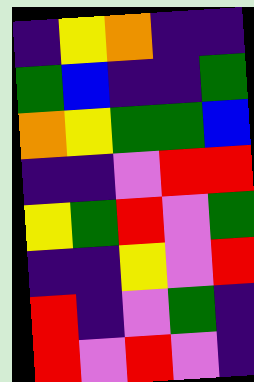[["indigo", "yellow", "orange", "indigo", "indigo"], ["green", "blue", "indigo", "indigo", "green"], ["orange", "yellow", "green", "green", "blue"], ["indigo", "indigo", "violet", "red", "red"], ["yellow", "green", "red", "violet", "green"], ["indigo", "indigo", "yellow", "violet", "red"], ["red", "indigo", "violet", "green", "indigo"], ["red", "violet", "red", "violet", "indigo"]]